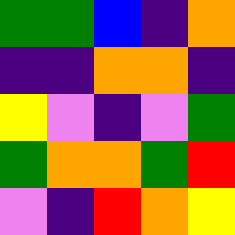[["green", "green", "blue", "indigo", "orange"], ["indigo", "indigo", "orange", "orange", "indigo"], ["yellow", "violet", "indigo", "violet", "green"], ["green", "orange", "orange", "green", "red"], ["violet", "indigo", "red", "orange", "yellow"]]